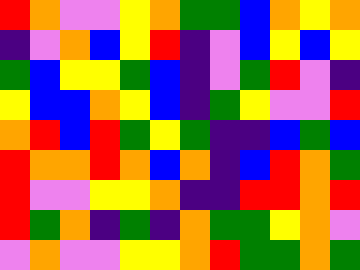[["red", "orange", "violet", "violet", "yellow", "orange", "green", "green", "blue", "orange", "yellow", "orange"], ["indigo", "violet", "orange", "blue", "yellow", "red", "indigo", "violet", "blue", "yellow", "blue", "yellow"], ["green", "blue", "yellow", "yellow", "green", "blue", "indigo", "violet", "green", "red", "violet", "indigo"], ["yellow", "blue", "blue", "orange", "yellow", "blue", "indigo", "green", "yellow", "violet", "violet", "red"], ["orange", "red", "blue", "red", "green", "yellow", "green", "indigo", "indigo", "blue", "green", "blue"], ["red", "orange", "orange", "red", "orange", "blue", "orange", "indigo", "blue", "red", "orange", "green"], ["red", "violet", "violet", "yellow", "yellow", "orange", "indigo", "indigo", "red", "red", "orange", "red"], ["red", "green", "orange", "indigo", "green", "indigo", "orange", "green", "green", "yellow", "orange", "violet"], ["violet", "orange", "violet", "violet", "yellow", "yellow", "orange", "red", "green", "green", "orange", "green"]]